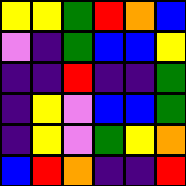[["yellow", "yellow", "green", "red", "orange", "blue"], ["violet", "indigo", "green", "blue", "blue", "yellow"], ["indigo", "indigo", "red", "indigo", "indigo", "green"], ["indigo", "yellow", "violet", "blue", "blue", "green"], ["indigo", "yellow", "violet", "green", "yellow", "orange"], ["blue", "red", "orange", "indigo", "indigo", "red"]]